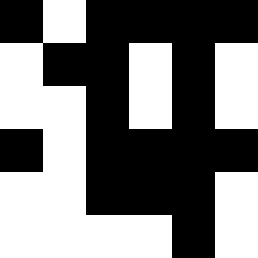[["black", "white", "black", "black", "black", "black"], ["white", "black", "black", "white", "black", "white"], ["white", "white", "black", "white", "black", "white"], ["black", "white", "black", "black", "black", "black"], ["white", "white", "black", "black", "black", "white"], ["white", "white", "white", "white", "black", "white"]]